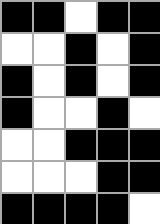[["black", "black", "white", "black", "black"], ["white", "white", "black", "white", "black"], ["black", "white", "black", "white", "black"], ["black", "white", "white", "black", "white"], ["white", "white", "black", "black", "black"], ["white", "white", "white", "black", "black"], ["black", "black", "black", "black", "white"]]